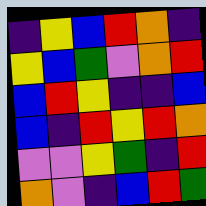[["indigo", "yellow", "blue", "red", "orange", "indigo"], ["yellow", "blue", "green", "violet", "orange", "red"], ["blue", "red", "yellow", "indigo", "indigo", "blue"], ["blue", "indigo", "red", "yellow", "red", "orange"], ["violet", "violet", "yellow", "green", "indigo", "red"], ["orange", "violet", "indigo", "blue", "red", "green"]]